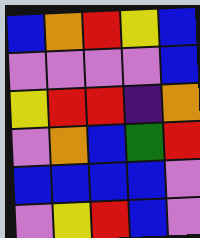[["blue", "orange", "red", "yellow", "blue"], ["violet", "violet", "violet", "violet", "blue"], ["yellow", "red", "red", "indigo", "orange"], ["violet", "orange", "blue", "green", "red"], ["blue", "blue", "blue", "blue", "violet"], ["violet", "yellow", "red", "blue", "violet"]]